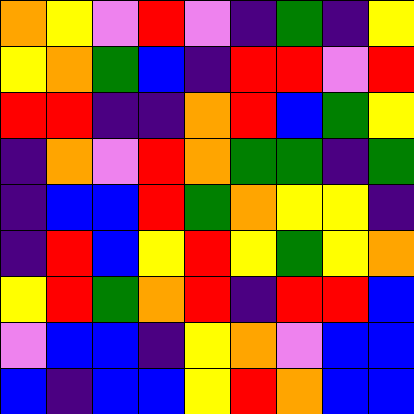[["orange", "yellow", "violet", "red", "violet", "indigo", "green", "indigo", "yellow"], ["yellow", "orange", "green", "blue", "indigo", "red", "red", "violet", "red"], ["red", "red", "indigo", "indigo", "orange", "red", "blue", "green", "yellow"], ["indigo", "orange", "violet", "red", "orange", "green", "green", "indigo", "green"], ["indigo", "blue", "blue", "red", "green", "orange", "yellow", "yellow", "indigo"], ["indigo", "red", "blue", "yellow", "red", "yellow", "green", "yellow", "orange"], ["yellow", "red", "green", "orange", "red", "indigo", "red", "red", "blue"], ["violet", "blue", "blue", "indigo", "yellow", "orange", "violet", "blue", "blue"], ["blue", "indigo", "blue", "blue", "yellow", "red", "orange", "blue", "blue"]]